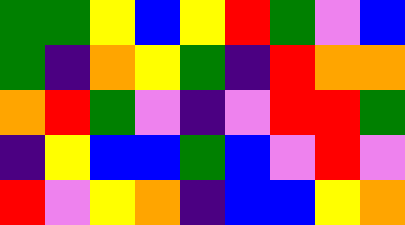[["green", "green", "yellow", "blue", "yellow", "red", "green", "violet", "blue"], ["green", "indigo", "orange", "yellow", "green", "indigo", "red", "orange", "orange"], ["orange", "red", "green", "violet", "indigo", "violet", "red", "red", "green"], ["indigo", "yellow", "blue", "blue", "green", "blue", "violet", "red", "violet"], ["red", "violet", "yellow", "orange", "indigo", "blue", "blue", "yellow", "orange"]]